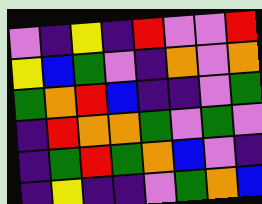[["violet", "indigo", "yellow", "indigo", "red", "violet", "violet", "red"], ["yellow", "blue", "green", "violet", "indigo", "orange", "violet", "orange"], ["green", "orange", "red", "blue", "indigo", "indigo", "violet", "green"], ["indigo", "red", "orange", "orange", "green", "violet", "green", "violet"], ["indigo", "green", "red", "green", "orange", "blue", "violet", "indigo"], ["indigo", "yellow", "indigo", "indigo", "violet", "green", "orange", "blue"]]